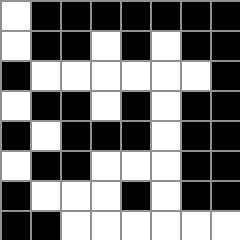[["white", "black", "black", "black", "black", "black", "black", "black"], ["white", "black", "black", "white", "black", "white", "black", "black"], ["black", "white", "white", "white", "white", "white", "white", "black"], ["white", "black", "black", "white", "black", "white", "black", "black"], ["black", "white", "black", "black", "black", "white", "black", "black"], ["white", "black", "black", "white", "white", "white", "black", "black"], ["black", "white", "white", "white", "black", "white", "black", "black"], ["black", "black", "white", "white", "white", "white", "white", "white"]]